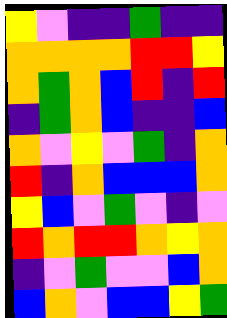[["yellow", "violet", "indigo", "indigo", "green", "indigo", "indigo"], ["orange", "orange", "orange", "orange", "red", "red", "yellow"], ["orange", "green", "orange", "blue", "red", "indigo", "red"], ["indigo", "green", "orange", "blue", "indigo", "indigo", "blue"], ["orange", "violet", "yellow", "violet", "green", "indigo", "orange"], ["red", "indigo", "orange", "blue", "blue", "blue", "orange"], ["yellow", "blue", "violet", "green", "violet", "indigo", "violet"], ["red", "orange", "red", "red", "orange", "yellow", "orange"], ["indigo", "violet", "green", "violet", "violet", "blue", "orange"], ["blue", "orange", "violet", "blue", "blue", "yellow", "green"]]